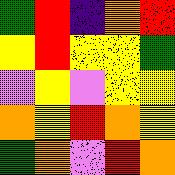[["green", "red", "indigo", "orange", "red"], ["yellow", "red", "yellow", "yellow", "green"], ["violet", "yellow", "violet", "yellow", "yellow"], ["orange", "yellow", "red", "orange", "yellow"], ["green", "orange", "violet", "red", "orange"]]